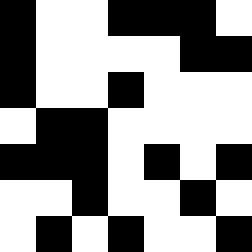[["black", "white", "white", "black", "black", "black", "white"], ["black", "white", "white", "white", "white", "black", "black"], ["black", "white", "white", "black", "white", "white", "white"], ["white", "black", "black", "white", "white", "white", "white"], ["black", "black", "black", "white", "black", "white", "black"], ["white", "white", "black", "white", "white", "black", "white"], ["white", "black", "white", "black", "white", "white", "black"]]